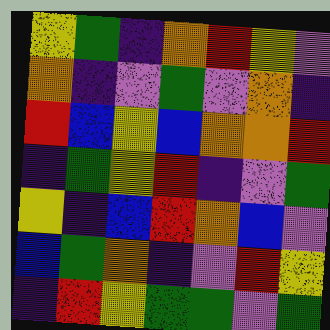[["yellow", "green", "indigo", "orange", "red", "yellow", "violet"], ["orange", "indigo", "violet", "green", "violet", "orange", "indigo"], ["red", "blue", "yellow", "blue", "orange", "orange", "red"], ["indigo", "green", "yellow", "red", "indigo", "violet", "green"], ["yellow", "indigo", "blue", "red", "orange", "blue", "violet"], ["blue", "green", "orange", "indigo", "violet", "red", "yellow"], ["indigo", "red", "yellow", "green", "green", "violet", "green"]]